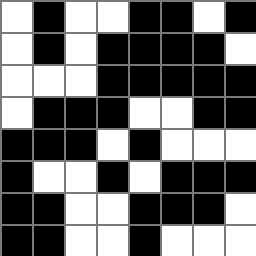[["white", "black", "white", "white", "black", "black", "white", "black"], ["white", "black", "white", "black", "black", "black", "black", "white"], ["white", "white", "white", "black", "black", "black", "black", "black"], ["white", "black", "black", "black", "white", "white", "black", "black"], ["black", "black", "black", "white", "black", "white", "white", "white"], ["black", "white", "white", "black", "white", "black", "black", "black"], ["black", "black", "white", "white", "black", "black", "black", "white"], ["black", "black", "white", "white", "black", "white", "white", "white"]]